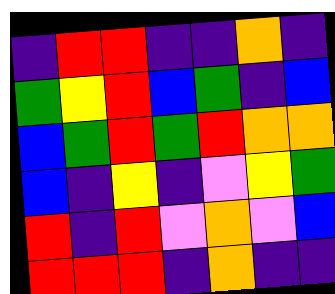[["indigo", "red", "red", "indigo", "indigo", "orange", "indigo"], ["green", "yellow", "red", "blue", "green", "indigo", "blue"], ["blue", "green", "red", "green", "red", "orange", "orange"], ["blue", "indigo", "yellow", "indigo", "violet", "yellow", "green"], ["red", "indigo", "red", "violet", "orange", "violet", "blue"], ["red", "red", "red", "indigo", "orange", "indigo", "indigo"]]